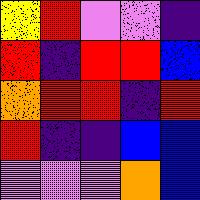[["yellow", "red", "violet", "violet", "indigo"], ["red", "indigo", "red", "red", "blue"], ["orange", "red", "red", "indigo", "red"], ["red", "indigo", "indigo", "blue", "blue"], ["violet", "violet", "violet", "orange", "blue"]]